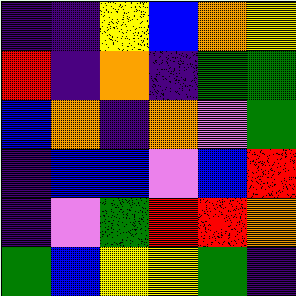[["indigo", "indigo", "yellow", "blue", "orange", "yellow"], ["red", "indigo", "orange", "indigo", "green", "green"], ["blue", "orange", "indigo", "orange", "violet", "green"], ["indigo", "blue", "blue", "violet", "blue", "red"], ["indigo", "violet", "green", "red", "red", "orange"], ["green", "blue", "yellow", "yellow", "green", "indigo"]]